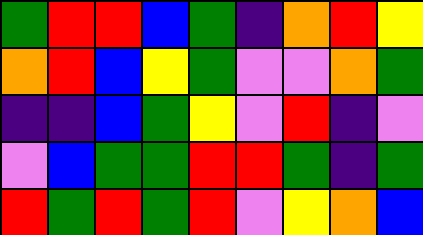[["green", "red", "red", "blue", "green", "indigo", "orange", "red", "yellow"], ["orange", "red", "blue", "yellow", "green", "violet", "violet", "orange", "green"], ["indigo", "indigo", "blue", "green", "yellow", "violet", "red", "indigo", "violet"], ["violet", "blue", "green", "green", "red", "red", "green", "indigo", "green"], ["red", "green", "red", "green", "red", "violet", "yellow", "orange", "blue"]]